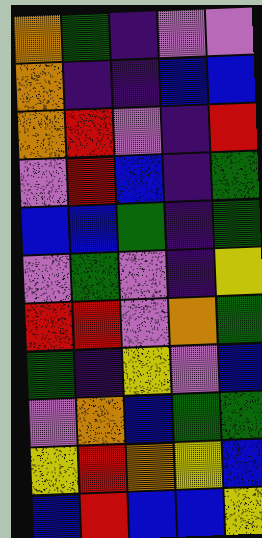[["orange", "green", "indigo", "violet", "violet"], ["orange", "indigo", "indigo", "blue", "blue"], ["orange", "red", "violet", "indigo", "red"], ["violet", "red", "blue", "indigo", "green"], ["blue", "blue", "green", "indigo", "green"], ["violet", "green", "violet", "indigo", "yellow"], ["red", "red", "violet", "orange", "green"], ["green", "indigo", "yellow", "violet", "blue"], ["violet", "orange", "blue", "green", "green"], ["yellow", "red", "orange", "yellow", "blue"], ["blue", "red", "blue", "blue", "yellow"]]